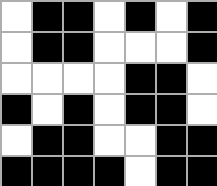[["white", "black", "black", "white", "black", "white", "black"], ["white", "black", "black", "white", "white", "white", "black"], ["white", "white", "white", "white", "black", "black", "white"], ["black", "white", "black", "white", "black", "black", "white"], ["white", "black", "black", "white", "white", "black", "black"], ["black", "black", "black", "black", "white", "black", "black"]]